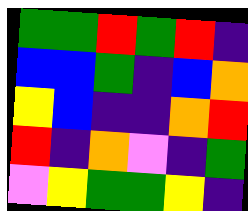[["green", "green", "red", "green", "red", "indigo"], ["blue", "blue", "green", "indigo", "blue", "orange"], ["yellow", "blue", "indigo", "indigo", "orange", "red"], ["red", "indigo", "orange", "violet", "indigo", "green"], ["violet", "yellow", "green", "green", "yellow", "indigo"]]